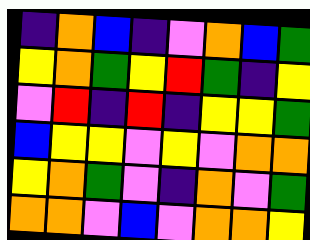[["indigo", "orange", "blue", "indigo", "violet", "orange", "blue", "green"], ["yellow", "orange", "green", "yellow", "red", "green", "indigo", "yellow"], ["violet", "red", "indigo", "red", "indigo", "yellow", "yellow", "green"], ["blue", "yellow", "yellow", "violet", "yellow", "violet", "orange", "orange"], ["yellow", "orange", "green", "violet", "indigo", "orange", "violet", "green"], ["orange", "orange", "violet", "blue", "violet", "orange", "orange", "yellow"]]